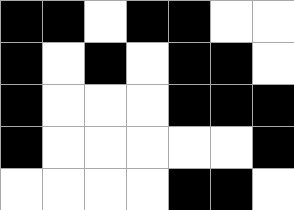[["black", "black", "white", "black", "black", "white", "white"], ["black", "white", "black", "white", "black", "black", "white"], ["black", "white", "white", "white", "black", "black", "black"], ["black", "white", "white", "white", "white", "white", "black"], ["white", "white", "white", "white", "black", "black", "white"]]